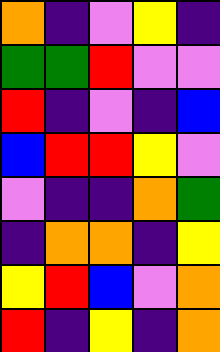[["orange", "indigo", "violet", "yellow", "indigo"], ["green", "green", "red", "violet", "violet"], ["red", "indigo", "violet", "indigo", "blue"], ["blue", "red", "red", "yellow", "violet"], ["violet", "indigo", "indigo", "orange", "green"], ["indigo", "orange", "orange", "indigo", "yellow"], ["yellow", "red", "blue", "violet", "orange"], ["red", "indigo", "yellow", "indigo", "orange"]]